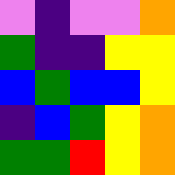[["violet", "indigo", "violet", "violet", "orange"], ["green", "indigo", "indigo", "yellow", "yellow"], ["blue", "green", "blue", "blue", "yellow"], ["indigo", "blue", "green", "yellow", "orange"], ["green", "green", "red", "yellow", "orange"]]